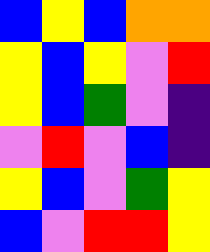[["blue", "yellow", "blue", "orange", "orange"], ["yellow", "blue", "yellow", "violet", "red"], ["yellow", "blue", "green", "violet", "indigo"], ["violet", "red", "violet", "blue", "indigo"], ["yellow", "blue", "violet", "green", "yellow"], ["blue", "violet", "red", "red", "yellow"]]